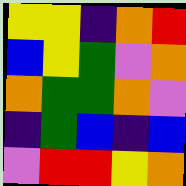[["yellow", "yellow", "indigo", "orange", "red"], ["blue", "yellow", "green", "violet", "orange"], ["orange", "green", "green", "orange", "violet"], ["indigo", "green", "blue", "indigo", "blue"], ["violet", "red", "red", "yellow", "orange"]]